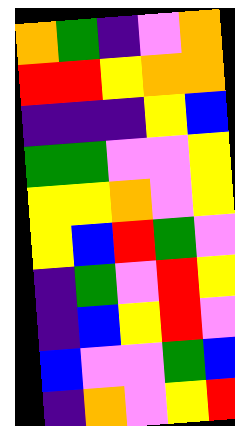[["orange", "green", "indigo", "violet", "orange"], ["red", "red", "yellow", "orange", "orange"], ["indigo", "indigo", "indigo", "yellow", "blue"], ["green", "green", "violet", "violet", "yellow"], ["yellow", "yellow", "orange", "violet", "yellow"], ["yellow", "blue", "red", "green", "violet"], ["indigo", "green", "violet", "red", "yellow"], ["indigo", "blue", "yellow", "red", "violet"], ["blue", "violet", "violet", "green", "blue"], ["indigo", "orange", "violet", "yellow", "red"]]